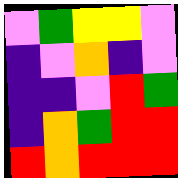[["violet", "green", "yellow", "yellow", "violet"], ["indigo", "violet", "orange", "indigo", "violet"], ["indigo", "indigo", "violet", "red", "green"], ["indigo", "orange", "green", "red", "red"], ["red", "orange", "red", "red", "red"]]